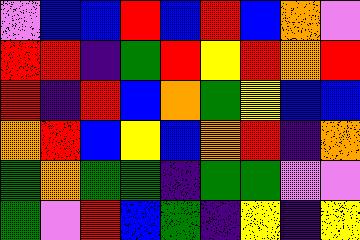[["violet", "blue", "blue", "red", "blue", "red", "blue", "orange", "violet"], ["red", "red", "indigo", "green", "red", "yellow", "red", "orange", "red"], ["red", "indigo", "red", "blue", "orange", "green", "yellow", "blue", "blue"], ["orange", "red", "blue", "yellow", "blue", "orange", "red", "indigo", "orange"], ["green", "orange", "green", "green", "indigo", "green", "green", "violet", "violet"], ["green", "violet", "red", "blue", "green", "indigo", "yellow", "indigo", "yellow"]]